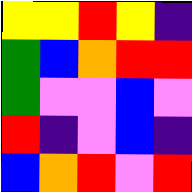[["yellow", "yellow", "red", "yellow", "indigo"], ["green", "blue", "orange", "red", "red"], ["green", "violet", "violet", "blue", "violet"], ["red", "indigo", "violet", "blue", "indigo"], ["blue", "orange", "red", "violet", "red"]]